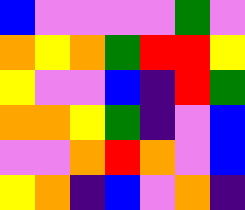[["blue", "violet", "violet", "violet", "violet", "green", "violet"], ["orange", "yellow", "orange", "green", "red", "red", "yellow"], ["yellow", "violet", "violet", "blue", "indigo", "red", "green"], ["orange", "orange", "yellow", "green", "indigo", "violet", "blue"], ["violet", "violet", "orange", "red", "orange", "violet", "blue"], ["yellow", "orange", "indigo", "blue", "violet", "orange", "indigo"]]